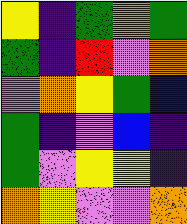[["yellow", "indigo", "green", "orange", "green"], ["green", "indigo", "red", "violet", "orange"], ["violet", "orange", "yellow", "green", "blue"], ["green", "indigo", "violet", "blue", "indigo"], ["green", "violet", "yellow", "yellow", "indigo"], ["orange", "yellow", "violet", "violet", "orange"]]